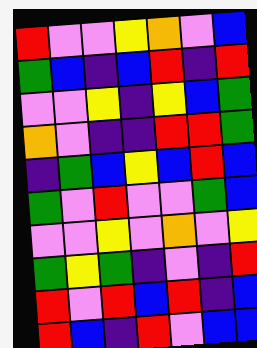[["red", "violet", "violet", "yellow", "orange", "violet", "blue"], ["green", "blue", "indigo", "blue", "red", "indigo", "red"], ["violet", "violet", "yellow", "indigo", "yellow", "blue", "green"], ["orange", "violet", "indigo", "indigo", "red", "red", "green"], ["indigo", "green", "blue", "yellow", "blue", "red", "blue"], ["green", "violet", "red", "violet", "violet", "green", "blue"], ["violet", "violet", "yellow", "violet", "orange", "violet", "yellow"], ["green", "yellow", "green", "indigo", "violet", "indigo", "red"], ["red", "violet", "red", "blue", "red", "indigo", "blue"], ["red", "blue", "indigo", "red", "violet", "blue", "blue"]]